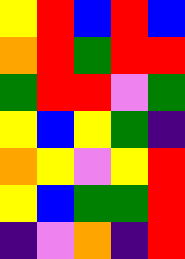[["yellow", "red", "blue", "red", "blue"], ["orange", "red", "green", "red", "red"], ["green", "red", "red", "violet", "green"], ["yellow", "blue", "yellow", "green", "indigo"], ["orange", "yellow", "violet", "yellow", "red"], ["yellow", "blue", "green", "green", "red"], ["indigo", "violet", "orange", "indigo", "red"]]